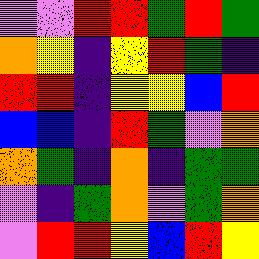[["violet", "violet", "red", "red", "green", "red", "green"], ["orange", "yellow", "indigo", "yellow", "red", "green", "indigo"], ["red", "red", "indigo", "yellow", "yellow", "blue", "red"], ["blue", "blue", "indigo", "red", "green", "violet", "orange"], ["orange", "green", "indigo", "orange", "indigo", "green", "green"], ["violet", "indigo", "green", "orange", "violet", "green", "orange"], ["violet", "red", "red", "yellow", "blue", "red", "yellow"]]